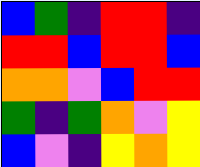[["blue", "green", "indigo", "red", "red", "indigo"], ["red", "red", "blue", "red", "red", "blue"], ["orange", "orange", "violet", "blue", "red", "red"], ["green", "indigo", "green", "orange", "violet", "yellow"], ["blue", "violet", "indigo", "yellow", "orange", "yellow"]]